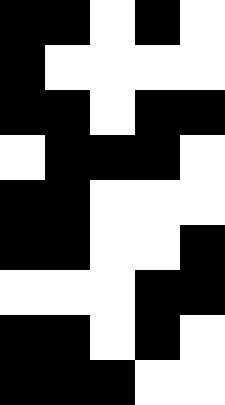[["black", "black", "white", "black", "white"], ["black", "white", "white", "white", "white"], ["black", "black", "white", "black", "black"], ["white", "black", "black", "black", "white"], ["black", "black", "white", "white", "white"], ["black", "black", "white", "white", "black"], ["white", "white", "white", "black", "black"], ["black", "black", "white", "black", "white"], ["black", "black", "black", "white", "white"]]